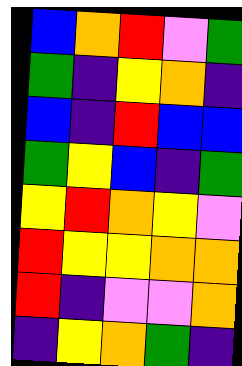[["blue", "orange", "red", "violet", "green"], ["green", "indigo", "yellow", "orange", "indigo"], ["blue", "indigo", "red", "blue", "blue"], ["green", "yellow", "blue", "indigo", "green"], ["yellow", "red", "orange", "yellow", "violet"], ["red", "yellow", "yellow", "orange", "orange"], ["red", "indigo", "violet", "violet", "orange"], ["indigo", "yellow", "orange", "green", "indigo"]]